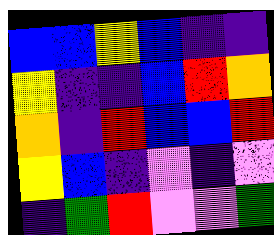[["blue", "blue", "yellow", "blue", "indigo", "indigo"], ["yellow", "indigo", "indigo", "blue", "red", "orange"], ["orange", "indigo", "red", "blue", "blue", "red"], ["yellow", "blue", "indigo", "violet", "indigo", "violet"], ["indigo", "green", "red", "violet", "violet", "green"]]